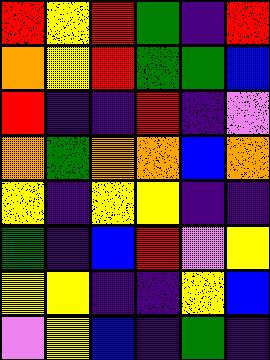[["red", "yellow", "red", "green", "indigo", "red"], ["orange", "yellow", "red", "green", "green", "blue"], ["red", "indigo", "indigo", "red", "indigo", "violet"], ["orange", "green", "orange", "orange", "blue", "orange"], ["yellow", "indigo", "yellow", "yellow", "indigo", "indigo"], ["green", "indigo", "blue", "red", "violet", "yellow"], ["yellow", "yellow", "indigo", "indigo", "yellow", "blue"], ["violet", "yellow", "blue", "indigo", "green", "indigo"]]